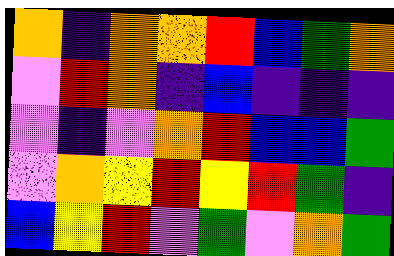[["orange", "indigo", "orange", "orange", "red", "blue", "green", "orange"], ["violet", "red", "orange", "indigo", "blue", "indigo", "indigo", "indigo"], ["violet", "indigo", "violet", "orange", "red", "blue", "blue", "green"], ["violet", "orange", "yellow", "red", "yellow", "red", "green", "indigo"], ["blue", "yellow", "red", "violet", "green", "violet", "orange", "green"]]